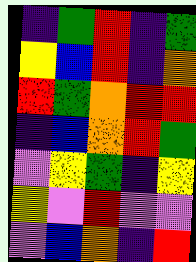[["indigo", "green", "red", "indigo", "green"], ["yellow", "blue", "red", "indigo", "orange"], ["red", "green", "orange", "red", "red"], ["indigo", "blue", "orange", "red", "green"], ["violet", "yellow", "green", "indigo", "yellow"], ["yellow", "violet", "red", "violet", "violet"], ["violet", "blue", "orange", "indigo", "red"]]